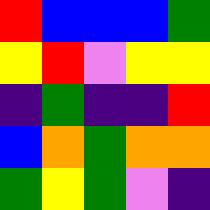[["red", "blue", "blue", "blue", "green"], ["yellow", "red", "violet", "yellow", "yellow"], ["indigo", "green", "indigo", "indigo", "red"], ["blue", "orange", "green", "orange", "orange"], ["green", "yellow", "green", "violet", "indigo"]]